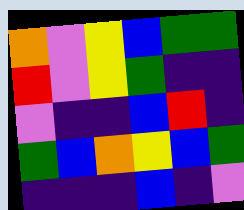[["orange", "violet", "yellow", "blue", "green", "green"], ["red", "violet", "yellow", "green", "indigo", "indigo"], ["violet", "indigo", "indigo", "blue", "red", "indigo"], ["green", "blue", "orange", "yellow", "blue", "green"], ["indigo", "indigo", "indigo", "blue", "indigo", "violet"]]